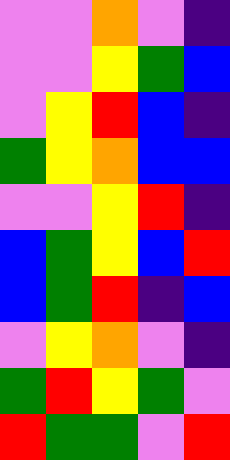[["violet", "violet", "orange", "violet", "indigo"], ["violet", "violet", "yellow", "green", "blue"], ["violet", "yellow", "red", "blue", "indigo"], ["green", "yellow", "orange", "blue", "blue"], ["violet", "violet", "yellow", "red", "indigo"], ["blue", "green", "yellow", "blue", "red"], ["blue", "green", "red", "indigo", "blue"], ["violet", "yellow", "orange", "violet", "indigo"], ["green", "red", "yellow", "green", "violet"], ["red", "green", "green", "violet", "red"]]